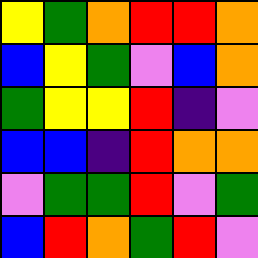[["yellow", "green", "orange", "red", "red", "orange"], ["blue", "yellow", "green", "violet", "blue", "orange"], ["green", "yellow", "yellow", "red", "indigo", "violet"], ["blue", "blue", "indigo", "red", "orange", "orange"], ["violet", "green", "green", "red", "violet", "green"], ["blue", "red", "orange", "green", "red", "violet"]]